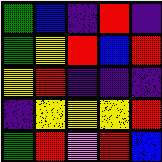[["green", "blue", "indigo", "red", "indigo"], ["green", "yellow", "red", "blue", "red"], ["yellow", "red", "indigo", "indigo", "indigo"], ["indigo", "yellow", "yellow", "yellow", "red"], ["green", "red", "violet", "red", "blue"]]